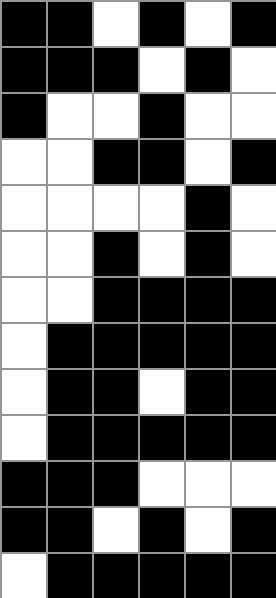[["black", "black", "white", "black", "white", "black"], ["black", "black", "black", "white", "black", "white"], ["black", "white", "white", "black", "white", "white"], ["white", "white", "black", "black", "white", "black"], ["white", "white", "white", "white", "black", "white"], ["white", "white", "black", "white", "black", "white"], ["white", "white", "black", "black", "black", "black"], ["white", "black", "black", "black", "black", "black"], ["white", "black", "black", "white", "black", "black"], ["white", "black", "black", "black", "black", "black"], ["black", "black", "black", "white", "white", "white"], ["black", "black", "white", "black", "white", "black"], ["white", "black", "black", "black", "black", "black"]]